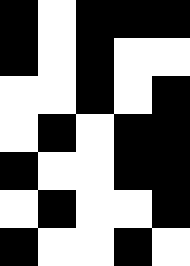[["black", "white", "black", "black", "black"], ["black", "white", "black", "white", "white"], ["white", "white", "black", "white", "black"], ["white", "black", "white", "black", "black"], ["black", "white", "white", "black", "black"], ["white", "black", "white", "white", "black"], ["black", "white", "white", "black", "white"]]